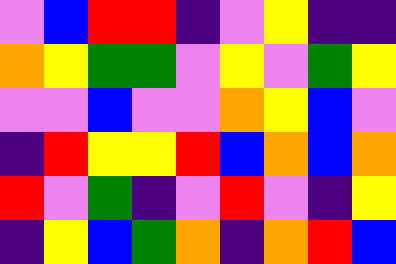[["violet", "blue", "red", "red", "indigo", "violet", "yellow", "indigo", "indigo"], ["orange", "yellow", "green", "green", "violet", "yellow", "violet", "green", "yellow"], ["violet", "violet", "blue", "violet", "violet", "orange", "yellow", "blue", "violet"], ["indigo", "red", "yellow", "yellow", "red", "blue", "orange", "blue", "orange"], ["red", "violet", "green", "indigo", "violet", "red", "violet", "indigo", "yellow"], ["indigo", "yellow", "blue", "green", "orange", "indigo", "orange", "red", "blue"]]